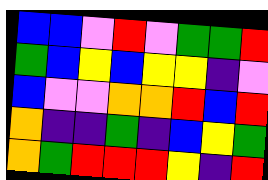[["blue", "blue", "violet", "red", "violet", "green", "green", "red"], ["green", "blue", "yellow", "blue", "yellow", "yellow", "indigo", "violet"], ["blue", "violet", "violet", "orange", "orange", "red", "blue", "red"], ["orange", "indigo", "indigo", "green", "indigo", "blue", "yellow", "green"], ["orange", "green", "red", "red", "red", "yellow", "indigo", "red"]]